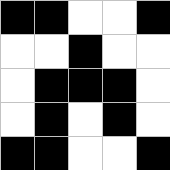[["black", "black", "white", "white", "black"], ["white", "white", "black", "white", "white"], ["white", "black", "black", "black", "white"], ["white", "black", "white", "black", "white"], ["black", "black", "white", "white", "black"]]